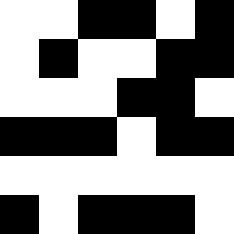[["white", "white", "black", "black", "white", "black"], ["white", "black", "white", "white", "black", "black"], ["white", "white", "white", "black", "black", "white"], ["black", "black", "black", "white", "black", "black"], ["white", "white", "white", "white", "white", "white"], ["black", "white", "black", "black", "black", "white"]]